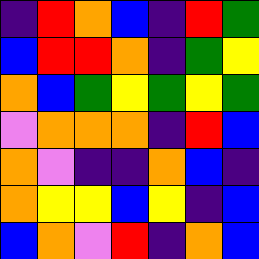[["indigo", "red", "orange", "blue", "indigo", "red", "green"], ["blue", "red", "red", "orange", "indigo", "green", "yellow"], ["orange", "blue", "green", "yellow", "green", "yellow", "green"], ["violet", "orange", "orange", "orange", "indigo", "red", "blue"], ["orange", "violet", "indigo", "indigo", "orange", "blue", "indigo"], ["orange", "yellow", "yellow", "blue", "yellow", "indigo", "blue"], ["blue", "orange", "violet", "red", "indigo", "orange", "blue"]]